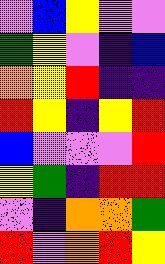[["violet", "blue", "yellow", "violet", "violet"], ["green", "yellow", "violet", "indigo", "blue"], ["orange", "yellow", "red", "indigo", "indigo"], ["red", "yellow", "indigo", "yellow", "red"], ["blue", "violet", "violet", "violet", "red"], ["yellow", "green", "indigo", "red", "red"], ["violet", "indigo", "orange", "orange", "green"], ["red", "violet", "orange", "red", "yellow"]]